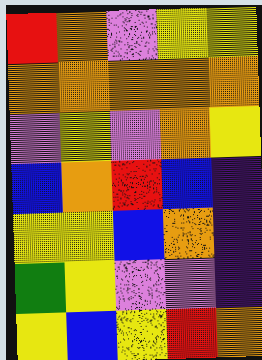[["red", "orange", "violet", "yellow", "yellow"], ["orange", "orange", "orange", "orange", "orange"], ["violet", "yellow", "violet", "orange", "yellow"], ["blue", "orange", "red", "blue", "indigo"], ["yellow", "yellow", "blue", "orange", "indigo"], ["green", "yellow", "violet", "violet", "indigo"], ["yellow", "blue", "yellow", "red", "orange"]]